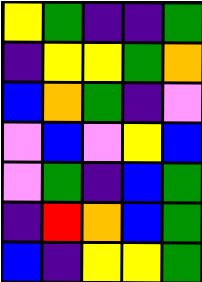[["yellow", "green", "indigo", "indigo", "green"], ["indigo", "yellow", "yellow", "green", "orange"], ["blue", "orange", "green", "indigo", "violet"], ["violet", "blue", "violet", "yellow", "blue"], ["violet", "green", "indigo", "blue", "green"], ["indigo", "red", "orange", "blue", "green"], ["blue", "indigo", "yellow", "yellow", "green"]]